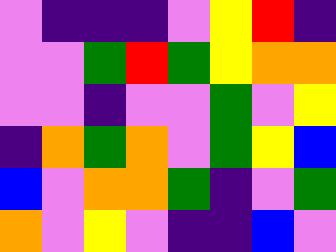[["violet", "indigo", "indigo", "indigo", "violet", "yellow", "red", "indigo"], ["violet", "violet", "green", "red", "green", "yellow", "orange", "orange"], ["violet", "violet", "indigo", "violet", "violet", "green", "violet", "yellow"], ["indigo", "orange", "green", "orange", "violet", "green", "yellow", "blue"], ["blue", "violet", "orange", "orange", "green", "indigo", "violet", "green"], ["orange", "violet", "yellow", "violet", "indigo", "indigo", "blue", "violet"]]